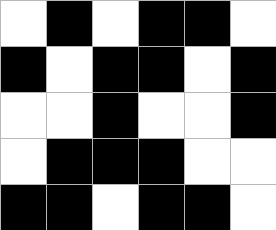[["white", "black", "white", "black", "black", "white"], ["black", "white", "black", "black", "white", "black"], ["white", "white", "black", "white", "white", "black"], ["white", "black", "black", "black", "white", "white"], ["black", "black", "white", "black", "black", "white"]]